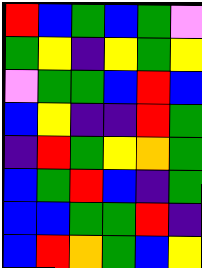[["red", "blue", "green", "blue", "green", "violet"], ["green", "yellow", "indigo", "yellow", "green", "yellow"], ["violet", "green", "green", "blue", "red", "blue"], ["blue", "yellow", "indigo", "indigo", "red", "green"], ["indigo", "red", "green", "yellow", "orange", "green"], ["blue", "green", "red", "blue", "indigo", "green"], ["blue", "blue", "green", "green", "red", "indigo"], ["blue", "red", "orange", "green", "blue", "yellow"]]